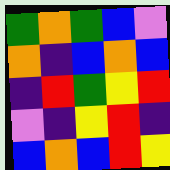[["green", "orange", "green", "blue", "violet"], ["orange", "indigo", "blue", "orange", "blue"], ["indigo", "red", "green", "yellow", "red"], ["violet", "indigo", "yellow", "red", "indigo"], ["blue", "orange", "blue", "red", "yellow"]]